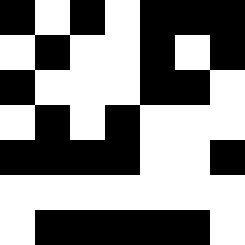[["black", "white", "black", "white", "black", "black", "black"], ["white", "black", "white", "white", "black", "white", "black"], ["black", "white", "white", "white", "black", "black", "white"], ["white", "black", "white", "black", "white", "white", "white"], ["black", "black", "black", "black", "white", "white", "black"], ["white", "white", "white", "white", "white", "white", "white"], ["white", "black", "black", "black", "black", "black", "white"]]